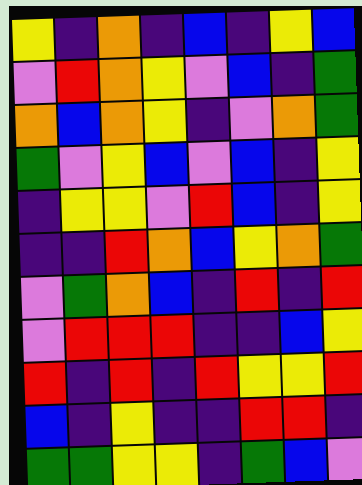[["yellow", "indigo", "orange", "indigo", "blue", "indigo", "yellow", "blue"], ["violet", "red", "orange", "yellow", "violet", "blue", "indigo", "green"], ["orange", "blue", "orange", "yellow", "indigo", "violet", "orange", "green"], ["green", "violet", "yellow", "blue", "violet", "blue", "indigo", "yellow"], ["indigo", "yellow", "yellow", "violet", "red", "blue", "indigo", "yellow"], ["indigo", "indigo", "red", "orange", "blue", "yellow", "orange", "green"], ["violet", "green", "orange", "blue", "indigo", "red", "indigo", "red"], ["violet", "red", "red", "red", "indigo", "indigo", "blue", "yellow"], ["red", "indigo", "red", "indigo", "red", "yellow", "yellow", "red"], ["blue", "indigo", "yellow", "indigo", "indigo", "red", "red", "indigo"], ["green", "green", "yellow", "yellow", "indigo", "green", "blue", "violet"]]